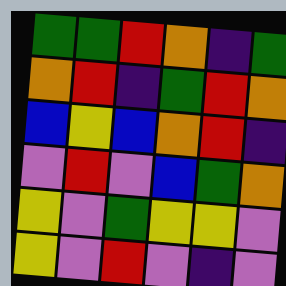[["green", "green", "red", "orange", "indigo", "green"], ["orange", "red", "indigo", "green", "red", "orange"], ["blue", "yellow", "blue", "orange", "red", "indigo"], ["violet", "red", "violet", "blue", "green", "orange"], ["yellow", "violet", "green", "yellow", "yellow", "violet"], ["yellow", "violet", "red", "violet", "indigo", "violet"]]